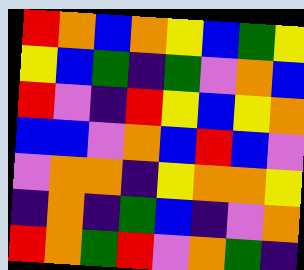[["red", "orange", "blue", "orange", "yellow", "blue", "green", "yellow"], ["yellow", "blue", "green", "indigo", "green", "violet", "orange", "blue"], ["red", "violet", "indigo", "red", "yellow", "blue", "yellow", "orange"], ["blue", "blue", "violet", "orange", "blue", "red", "blue", "violet"], ["violet", "orange", "orange", "indigo", "yellow", "orange", "orange", "yellow"], ["indigo", "orange", "indigo", "green", "blue", "indigo", "violet", "orange"], ["red", "orange", "green", "red", "violet", "orange", "green", "indigo"]]